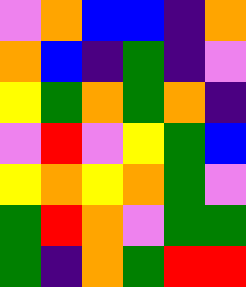[["violet", "orange", "blue", "blue", "indigo", "orange"], ["orange", "blue", "indigo", "green", "indigo", "violet"], ["yellow", "green", "orange", "green", "orange", "indigo"], ["violet", "red", "violet", "yellow", "green", "blue"], ["yellow", "orange", "yellow", "orange", "green", "violet"], ["green", "red", "orange", "violet", "green", "green"], ["green", "indigo", "orange", "green", "red", "red"]]